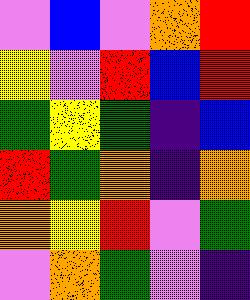[["violet", "blue", "violet", "orange", "red"], ["yellow", "violet", "red", "blue", "red"], ["green", "yellow", "green", "indigo", "blue"], ["red", "green", "orange", "indigo", "orange"], ["orange", "yellow", "red", "violet", "green"], ["violet", "orange", "green", "violet", "indigo"]]